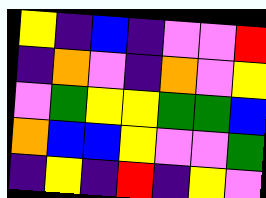[["yellow", "indigo", "blue", "indigo", "violet", "violet", "red"], ["indigo", "orange", "violet", "indigo", "orange", "violet", "yellow"], ["violet", "green", "yellow", "yellow", "green", "green", "blue"], ["orange", "blue", "blue", "yellow", "violet", "violet", "green"], ["indigo", "yellow", "indigo", "red", "indigo", "yellow", "violet"]]